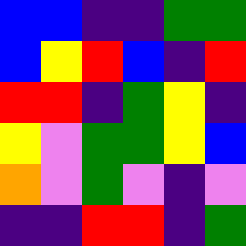[["blue", "blue", "indigo", "indigo", "green", "green"], ["blue", "yellow", "red", "blue", "indigo", "red"], ["red", "red", "indigo", "green", "yellow", "indigo"], ["yellow", "violet", "green", "green", "yellow", "blue"], ["orange", "violet", "green", "violet", "indigo", "violet"], ["indigo", "indigo", "red", "red", "indigo", "green"]]